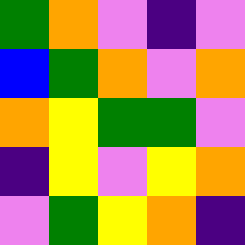[["green", "orange", "violet", "indigo", "violet"], ["blue", "green", "orange", "violet", "orange"], ["orange", "yellow", "green", "green", "violet"], ["indigo", "yellow", "violet", "yellow", "orange"], ["violet", "green", "yellow", "orange", "indigo"]]